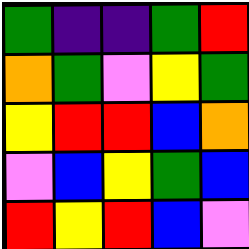[["green", "indigo", "indigo", "green", "red"], ["orange", "green", "violet", "yellow", "green"], ["yellow", "red", "red", "blue", "orange"], ["violet", "blue", "yellow", "green", "blue"], ["red", "yellow", "red", "blue", "violet"]]